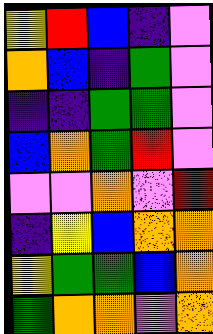[["yellow", "red", "blue", "indigo", "violet"], ["orange", "blue", "indigo", "green", "violet"], ["indigo", "indigo", "green", "green", "violet"], ["blue", "orange", "green", "red", "violet"], ["violet", "violet", "orange", "violet", "red"], ["indigo", "yellow", "blue", "orange", "orange"], ["yellow", "green", "green", "blue", "orange"], ["green", "orange", "orange", "violet", "orange"]]